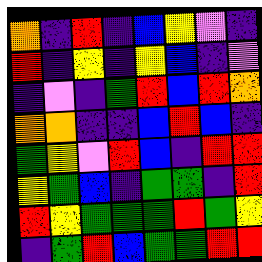[["orange", "indigo", "red", "indigo", "blue", "yellow", "violet", "indigo"], ["red", "indigo", "yellow", "indigo", "yellow", "blue", "indigo", "violet"], ["indigo", "violet", "indigo", "green", "red", "blue", "red", "orange"], ["orange", "orange", "indigo", "indigo", "blue", "red", "blue", "indigo"], ["green", "yellow", "violet", "red", "blue", "indigo", "red", "red"], ["yellow", "green", "blue", "indigo", "green", "green", "indigo", "red"], ["red", "yellow", "green", "green", "green", "red", "green", "yellow"], ["indigo", "green", "red", "blue", "green", "green", "red", "red"]]